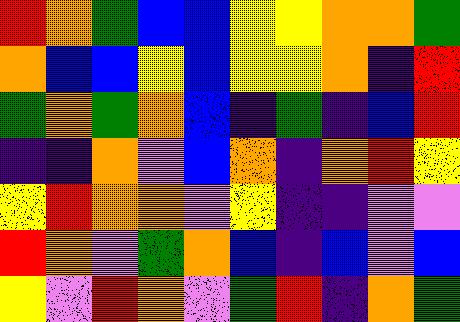[["red", "orange", "green", "blue", "blue", "yellow", "yellow", "orange", "orange", "green"], ["orange", "blue", "blue", "yellow", "blue", "yellow", "yellow", "orange", "indigo", "red"], ["green", "orange", "green", "orange", "blue", "indigo", "green", "indigo", "blue", "red"], ["indigo", "indigo", "orange", "violet", "blue", "orange", "indigo", "orange", "red", "yellow"], ["yellow", "red", "orange", "orange", "violet", "yellow", "indigo", "indigo", "violet", "violet"], ["red", "orange", "violet", "green", "orange", "blue", "indigo", "blue", "violet", "blue"], ["yellow", "violet", "red", "orange", "violet", "green", "red", "indigo", "orange", "green"]]